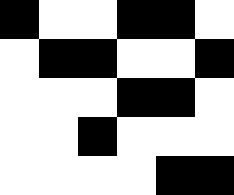[["black", "white", "white", "black", "black", "white"], ["white", "black", "black", "white", "white", "black"], ["white", "white", "white", "black", "black", "white"], ["white", "white", "black", "white", "white", "white"], ["white", "white", "white", "white", "black", "black"]]